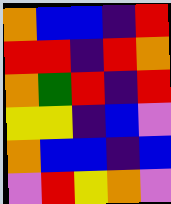[["orange", "blue", "blue", "indigo", "red"], ["red", "red", "indigo", "red", "orange"], ["orange", "green", "red", "indigo", "red"], ["yellow", "yellow", "indigo", "blue", "violet"], ["orange", "blue", "blue", "indigo", "blue"], ["violet", "red", "yellow", "orange", "violet"]]